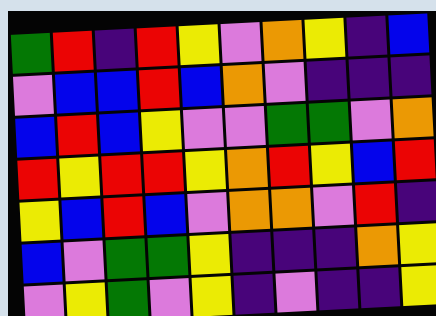[["green", "red", "indigo", "red", "yellow", "violet", "orange", "yellow", "indigo", "blue"], ["violet", "blue", "blue", "red", "blue", "orange", "violet", "indigo", "indigo", "indigo"], ["blue", "red", "blue", "yellow", "violet", "violet", "green", "green", "violet", "orange"], ["red", "yellow", "red", "red", "yellow", "orange", "red", "yellow", "blue", "red"], ["yellow", "blue", "red", "blue", "violet", "orange", "orange", "violet", "red", "indigo"], ["blue", "violet", "green", "green", "yellow", "indigo", "indigo", "indigo", "orange", "yellow"], ["violet", "yellow", "green", "violet", "yellow", "indigo", "violet", "indigo", "indigo", "yellow"]]